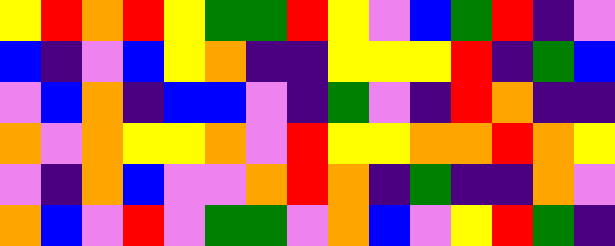[["yellow", "red", "orange", "red", "yellow", "green", "green", "red", "yellow", "violet", "blue", "green", "red", "indigo", "violet"], ["blue", "indigo", "violet", "blue", "yellow", "orange", "indigo", "indigo", "yellow", "yellow", "yellow", "red", "indigo", "green", "blue"], ["violet", "blue", "orange", "indigo", "blue", "blue", "violet", "indigo", "green", "violet", "indigo", "red", "orange", "indigo", "indigo"], ["orange", "violet", "orange", "yellow", "yellow", "orange", "violet", "red", "yellow", "yellow", "orange", "orange", "red", "orange", "yellow"], ["violet", "indigo", "orange", "blue", "violet", "violet", "orange", "red", "orange", "indigo", "green", "indigo", "indigo", "orange", "violet"], ["orange", "blue", "violet", "red", "violet", "green", "green", "violet", "orange", "blue", "violet", "yellow", "red", "green", "indigo"]]